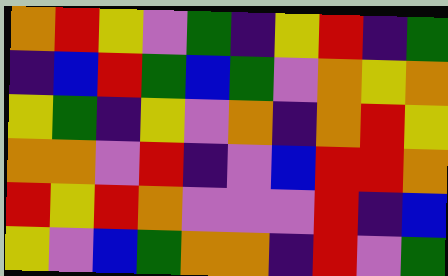[["orange", "red", "yellow", "violet", "green", "indigo", "yellow", "red", "indigo", "green"], ["indigo", "blue", "red", "green", "blue", "green", "violet", "orange", "yellow", "orange"], ["yellow", "green", "indigo", "yellow", "violet", "orange", "indigo", "orange", "red", "yellow"], ["orange", "orange", "violet", "red", "indigo", "violet", "blue", "red", "red", "orange"], ["red", "yellow", "red", "orange", "violet", "violet", "violet", "red", "indigo", "blue"], ["yellow", "violet", "blue", "green", "orange", "orange", "indigo", "red", "violet", "green"]]